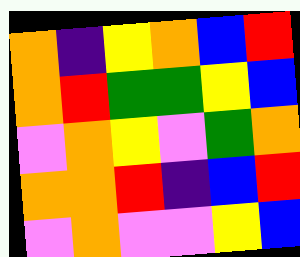[["orange", "indigo", "yellow", "orange", "blue", "red"], ["orange", "red", "green", "green", "yellow", "blue"], ["violet", "orange", "yellow", "violet", "green", "orange"], ["orange", "orange", "red", "indigo", "blue", "red"], ["violet", "orange", "violet", "violet", "yellow", "blue"]]